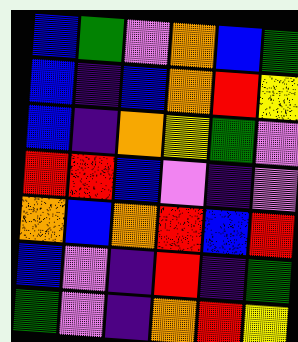[["blue", "green", "violet", "orange", "blue", "green"], ["blue", "indigo", "blue", "orange", "red", "yellow"], ["blue", "indigo", "orange", "yellow", "green", "violet"], ["red", "red", "blue", "violet", "indigo", "violet"], ["orange", "blue", "orange", "red", "blue", "red"], ["blue", "violet", "indigo", "red", "indigo", "green"], ["green", "violet", "indigo", "orange", "red", "yellow"]]